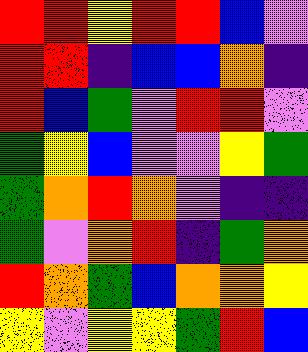[["red", "red", "yellow", "red", "red", "blue", "violet"], ["red", "red", "indigo", "blue", "blue", "orange", "indigo"], ["red", "blue", "green", "violet", "red", "red", "violet"], ["green", "yellow", "blue", "violet", "violet", "yellow", "green"], ["green", "orange", "red", "orange", "violet", "indigo", "indigo"], ["green", "violet", "orange", "red", "indigo", "green", "orange"], ["red", "orange", "green", "blue", "orange", "orange", "yellow"], ["yellow", "violet", "yellow", "yellow", "green", "red", "blue"]]